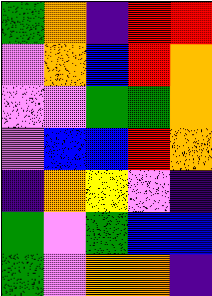[["green", "orange", "indigo", "red", "red"], ["violet", "orange", "blue", "red", "orange"], ["violet", "violet", "green", "green", "orange"], ["violet", "blue", "blue", "red", "orange"], ["indigo", "orange", "yellow", "violet", "indigo"], ["green", "violet", "green", "blue", "blue"], ["green", "violet", "orange", "orange", "indigo"]]